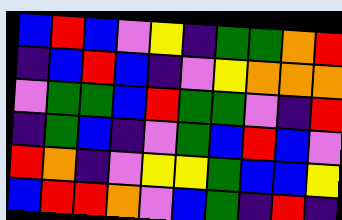[["blue", "red", "blue", "violet", "yellow", "indigo", "green", "green", "orange", "red"], ["indigo", "blue", "red", "blue", "indigo", "violet", "yellow", "orange", "orange", "orange"], ["violet", "green", "green", "blue", "red", "green", "green", "violet", "indigo", "red"], ["indigo", "green", "blue", "indigo", "violet", "green", "blue", "red", "blue", "violet"], ["red", "orange", "indigo", "violet", "yellow", "yellow", "green", "blue", "blue", "yellow"], ["blue", "red", "red", "orange", "violet", "blue", "green", "indigo", "red", "indigo"]]